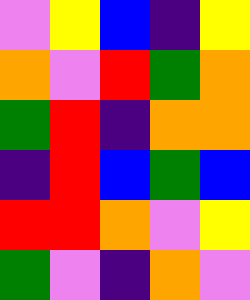[["violet", "yellow", "blue", "indigo", "yellow"], ["orange", "violet", "red", "green", "orange"], ["green", "red", "indigo", "orange", "orange"], ["indigo", "red", "blue", "green", "blue"], ["red", "red", "orange", "violet", "yellow"], ["green", "violet", "indigo", "orange", "violet"]]